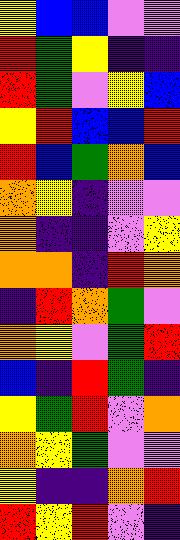[["yellow", "blue", "blue", "violet", "violet"], ["red", "green", "yellow", "indigo", "indigo"], ["red", "green", "violet", "yellow", "blue"], ["yellow", "red", "blue", "blue", "red"], ["red", "blue", "green", "orange", "blue"], ["orange", "yellow", "indigo", "violet", "violet"], ["orange", "indigo", "indigo", "violet", "yellow"], ["orange", "orange", "indigo", "red", "orange"], ["indigo", "red", "orange", "green", "violet"], ["orange", "yellow", "violet", "green", "red"], ["blue", "indigo", "red", "green", "indigo"], ["yellow", "green", "red", "violet", "orange"], ["orange", "yellow", "green", "violet", "violet"], ["yellow", "indigo", "indigo", "orange", "red"], ["red", "yellow", "red", "violet", "indigo"]]